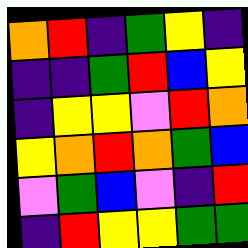[["orange", "red", "indigo", "green", "yellow", "indigo"], ["indigo", "indigo", "green", "red", "blue", "yellow"], ["indigo", "yellow", "yellow", "violet", "red", "orange"], ["yellow", "orange", "red", "orange", "green", "blue"], ["violet", "green", "blue", "violet", "indigo", "red"], ["indigo", "red", "yellow", "yellow", "green", "green"]]